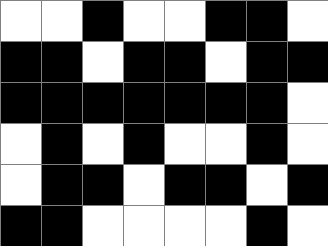[["white", "white", "black", "white", "white", "black", "black", "white"], ["black", "black", "white", "black", "black", "white", "black", "black"], ["black", "black", "black", "black", "black", "black", "black", "white"], ["white", "black", "white", "black", "white", "white", "black", "white"], ["white", "black", "black", "white", "black", "black", "white", "black"], ["black", "black", "white", "white", "white", "white", "black", "white"]]